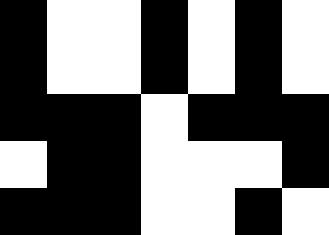[["black", "white", "white", "black", "white", "black", "white"], ["black", "white", "white", "black", "white", "black", "white"], ["black", "black", "black", "white", "black", "black", "black"], ["white", "black", "black", "white", "white", "white", "black"], ["black", "black", "black", "white", "white", "black", "white"]]